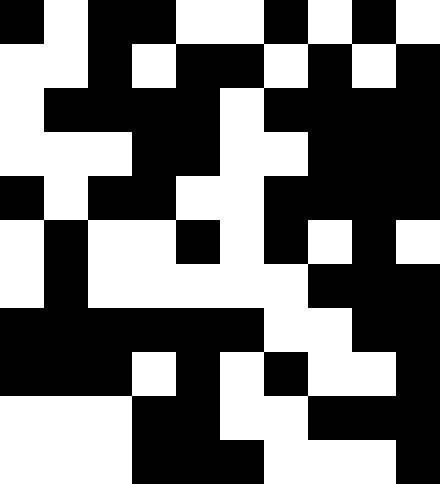[["black", "white", "black", "black", "white", "white", "black", "white", "black", "white"], ["white", "white", "black", "white", "black", "black", "white", "black", "white", "black"], ["white", "black", "black", "black", "black", "white", "black", "black", "black", "black"], ["white", "white", "white", "black", "black", "white", "white", "black", "black", "black"], ["black", "white", "black", "black", "white", "white", "black", "black", "black", "black"], ["white", "black", "white", "white", "black", "white", "black", "white", "black", "white"], ["white", "black", "white", "white", "white", "white", "white", "black", "black", "black"], ["black", "black", "black", "black", "black", "black", "white", "white", "black", "black"], ["black", "black", "black", "white", "black", "white", "black", "white", "white", "black"], ["white", "white", "white", "black", "black", "white", "white", "black", "black", "black"], ["white", "white", "white", "black", "black", "black", "white", "white", "white", "black"]]